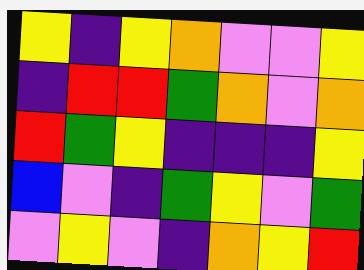[["yellow", "indigo", "yellow", "orange", "violet", "violet", "yellow"], ["indigo", "red", "red", "green", "orange", "violet", "orange"], ["red", "green", "yellow", "indigo", "indigo", "indigo", "yellow"], ["blue", "violet", "indigo", "green", "yellow", "violet", "green"], ["violet", "yellow", "violet", "indigo", "orange", "yellow", "red"]]